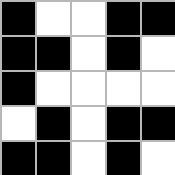[["black", "white", "white", "black", "black"], ["black", "black", "white", "black", "white"], ["black", "white", "white", "white", "white"], ["white", "black", "white", "black", "black"], ["black", "black", "white", "black", "white"]]